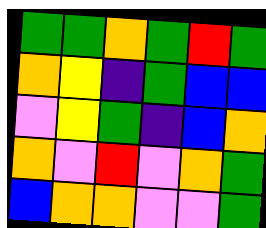[["green", "green", "orange", "green", "red", "green"], ["orange", "yellow", "indigo", "green", "blue", "blue"], ["violet", "yellow", "green", "indigo", "blue", "orange"], ["orange", "violet", "red", "violet", "orange", "green"], ["blue", "orange", "orange", "violet", "violet", "green"]]